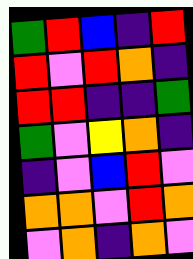[["green", "red", "blue", "indigo", "red"], ["red", "violet", "red", "orange", "indigo"], ["red", "red", "indigo", "indigo", "green"], ["green", "violet", "yellow", "orange", "indigo"], ["indigo", "violet", "blue", "red", "violet"], ["orange", "orange", "violet", "red", "orange"], ["violet", "orange", "indigo", "orange", "violet"]]